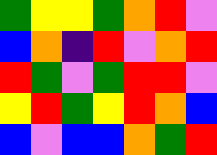[["green", "yellow", "yellow", "green", "orange", "red", "violet"], ["blue", "orange", "indigo", "red", "violet", "orange", "red"], ["red", "green", "violet", "green", "red", "red", "violet"], ["yellow", "red", "green", "yellow", "red", "orange", "blue"], ["blue", "violet", "blue", "blue", "orange", "green", "red"]]